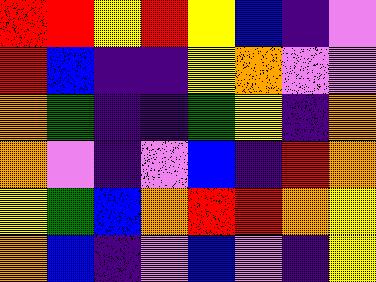[["red", "red", "yellow", "red", "yellow", "blue", "indigo", "violet"], ["red", "blue", "indigo", "indigo", "yellow", "orange", "violet", "violet"], ["orange", "green", "indigo", "indigo", "green", "yellow", "indigo", "orange"], ["orange", "violet", "indigo", "violet", "blue", "indigo", "red", "orange"], ["yellow", "green", "blue", "orange", "red", "red", "orange", "yellow"], ["orange", "blue", "indigo", "violet", "blue", "violet", "indigo", "yellow"]]